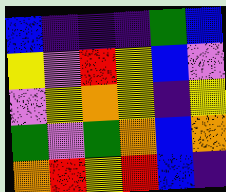[["blue", "indigo", "indigo", "indigo", "green", "blue"], ["yellow", "violet", "red", "yellow", "blue", "violet"], ["violet", "yellow", "orange", "yellow", "indigo", "yellow"], ["green", "violet", "green", "orange", "blue", "orange"], ["orange", "red", "yellow", "red", "blue", "indigo"]]